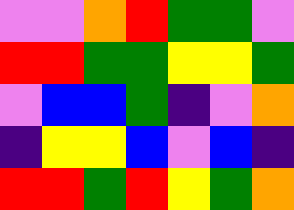[["violet", "violet", "orange", "red", "green", "green", "violet"], ["red", "red", "green", "green", "yellow", "yellow", "green"], ["violet", "blue", "blue", "green", "indigo", "violet", "orange"], ["indigo", "yellow", "yellow", "blue", "violet", "blue", "indigo"], ["red", "red", "green", "red", "yellow", "green", "orange"]]